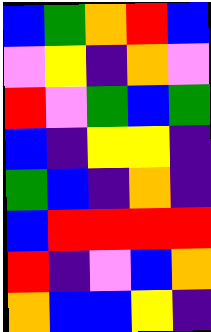[["blue", "green", "orange", "red", "blue"], ["violet", "yellow", "indigo", "orange", "violet"], ["red", "violet", "green", "blue", "green"], ["blue", "indigo", "yellow", "yellow", "indigo"], ["green", "blue", "indigo", "orange", "indigo"], ["blue", "red", "red", "red", "red"], ["red", "indigo", "violet", "blue", "orange"], ["orange", "blue", "blue", "yellow", "indigo"]]